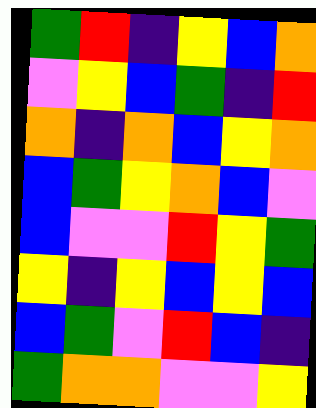[["green", "red", "indigo", "yellow", "blue", "orange"], ["violet", "yellow", "blue", "green", "indigo", "red"], ["orange", "indigo", "orange", "blue", "yellow", "orange"], ["blue", "green", "yellow", "orange", "blue", "violet"], ["blue", "violet", "violet", "red", "yellow", "green"], ["yellow", "indigo", "yellow", "blue", "yellow", "blue"], ["blue", "green", "violet", "red", "blue", "indigo"], ["green", "orange", "orange", "violet", "violet", "yellow"]]